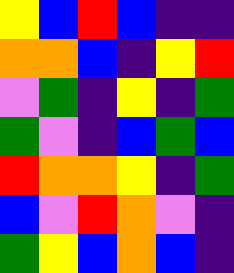[["yellow", "blue", "red", "blue", "indigo", "indigo"], ["orange", "orange", "blue", "indigo", "yellow", "red"], ["violet", "green", "indigo", "yellow", "indigo", "green"], ["green", "violet", "indigo", "blue", "green", "blue"], ["red", "orange", "orange", "yellow", "indigo", "green"], ["blue", "violet", "red", "orange", "violet", "indigo"], ["green", "yellow", "blue", "orange", "blue", "indigo"]]